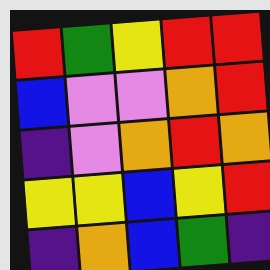[["red", "green", "yellow", "red", "red"], ["blue", "violet", "violet", "orange", "red"], ["indigo", "violet", "orange", "red", "orange"], ["yellow", "yellow", "blue", "yellow", "red"], ["indigo", "orange", "blue", "green", "indigo"]]